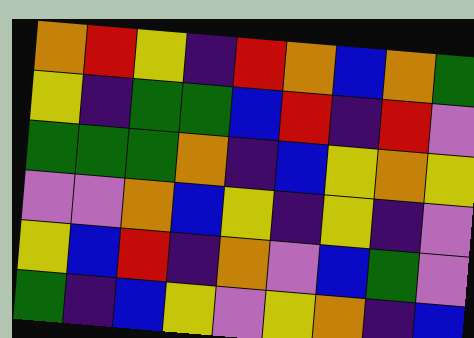[["orange", "red", "yellow", "indigo", "red", "orange", "blue", "orange", "green"], ["yellow", "indigo", "green", "green", "blue", "red", "indigo", "red", "violet"], ["green", "green", "green", "orange", "indigo", "blue", "yellow", "orange", "yellow"], ["violet", "violet", "orange", "blue", "yellow", "indigo", "yellow", "indigo", "violet"], ["yellow", "blue", "red", "indigo", "orange", "violet", "blue", "green", "violet"], ["green", "indigo", "blue", "yellow", "violet", "yellow", "orange", "indigo", "blue"]]